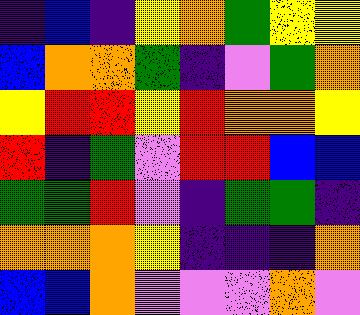[["indigo", "blue", "indigo", "yellow", "orange", "green", "yellow", "yellow"], ["blue", "orange", "orange", "green", "indigo", "violet", "green", "orange"], ["yellow", "red", "red", "yellow", "red", "orange", "orange", "yellow"], ["red", "indigo", "green", "violet", "red", "red", "blue", "blue"], ["green", "green", "red", "violet", "indigo", "green", "green", "indigo"], ["orange", "orange", "orange", "yellow", "indigo", "indigo", "indigo", "orange"], ["blue", "blue", "orange", "violet", "violet", "violet", "orange", "violet"]]